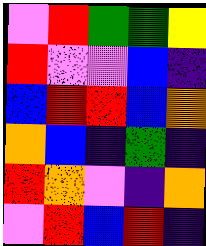[["violet", "red", "green", "green", "yellow"], ["red", "violet", "violet", "blue", "indigo"], ["blue", "red", "red", "blue", "orange"], ["orange", "blue", "indigo", "green", "indigo"], ["red", "orange", "violet", "indigo", "orange"], ["violet", "red", "blue", "red", "indigo"]]